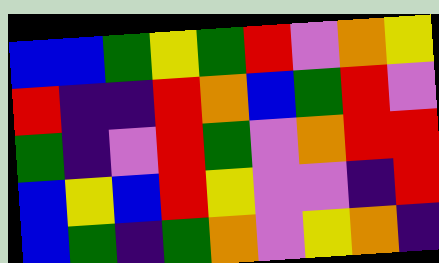[["blue", "blue", "green", "yellow", "green", "red", "violet", "orange", "yellow"], ["red", "indigo", "indigo", "red", "orange", "blue", "green", "red", "violet"], ["green", "indigo", "violet", "red", "green", "violet", "orange", "red", "red"], ["blue", "yellow", "blue", "red", "yellow", "violet", "violet", "indigo", "red"], ["blue", "green", "indigo", "green", "orange", "violet", "yellow", "orange", "indigo"]]